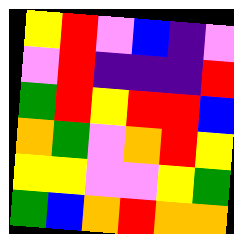[["yellow", "red", "violet", "blue", "indigo", "violet"], ["violet", "red", "indigo", "indigo", "indigo", "red"], ["green", "red", "yellow", "red", "red", "blue"], ["orange", "green", "violet", "orange", "red", "yellow"], ["yellow", "yellow", "violet", "violet", "yellow", "green"], ["green", "blue", "orange", "red", "orange", "orange"]]